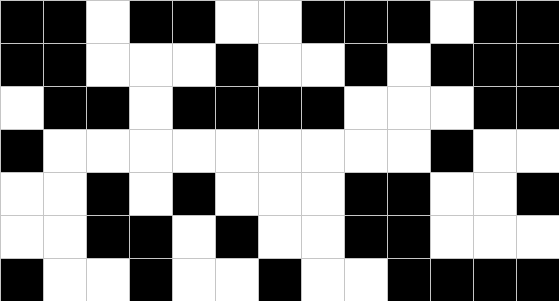[["black", "black", "white", "black", "black", "white", "white", "black", "black", "black", "white", "black", "black"], ["black", "black", "white", "white", "white", "black", "white", "white", "black", "white", "black", "black", "black"], ["white", "black", "black", "white", "black", "black", "black", "black", "white", "white", "white", "black", "black"], ["black", "white", "white", "white", "white", "white", "white", "white", "white", "white", "black", "white", "white"], ["white", "white", "black", "white", "black", "white", "white", "white", "black", "black", "white", "white", "black"], ["white", "white", "black", "black", "white", "black", "white", "white", "black", "black", "white", "white", "white"], ["black", "white", "white", "black", "white", "white", "black", "white", "white", "black", "black", "black", "black"]]